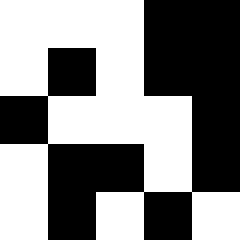[["white", "white", "white", "black", "black"], ["white", "black", "white", "black", "black"], ["black", "white", "white", "white", "black"], ["white", "black", "black", "white", "black"], ["white", "black", "white", "black", "white"]]